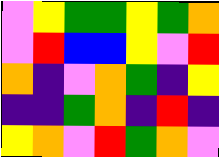[["violet", "yellow", "green", "green", "yellow", "green", "orange"], ["violet", "red", "blue", "blue", "yellow", "violet", "red"], ["orange", "indigo", "violet", "orange", "green", "indigo", "yellow"], ["indigo", "indigo", "green", "orange", "indigo", "red", "indigo"], ["yellow", "orange", "violet", "red", "green", "orange", "violet"]]